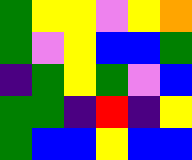[["green", "yellow", "yellow", "violet", "yellow", "orange"], ["green", "violet", "yellow", "blue", "blue", "green"], ["indigo", "green", "yellow", "green", "violet", "blue"], ["green", "green", "indigo", "red", "indigo", "yellow"], ["green", "blue", "blue", "yellow", "blue", "blue"]]